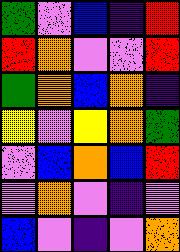[["green", "violet", "blue", "indigo", "red"], ["red", "orange", "violet", "violet", "red"], ["green", "orange", "blue", "orange", "indigo"], ["yellow", "violet", "yellow", "orange", "green"], ["violet", "blue", "orange", "blue", "red"], ["violet", "orange", "violet", "indigo", "violet"], ["blue", "violet", "indigo", "violet", "orange"]]